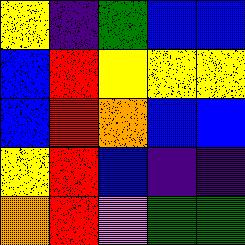[["yellow", "indigo", "green", "blue", "blue"], ["blue", "red", "yellow", "yellow", "yellow"], ["blue", "red", "orange", "blue", "blue"], ["yellow", "red", "blue", "indigo", "indigo"], ["orange", "red", "violet", "green", "green"]]